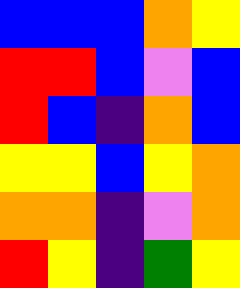[["blue", "blue", "blue", "orange", "yellow"], ["red", "red", "blue", "violet", "blue"], ["red", "blue", "indigo", "orange", "blue"], ["yellow", "yellow", "blue", "yellow", "orange"], ["orange", "orange", "indigo", "violet", "orange"], ["red", "yellow", "indigo", "green", "yellow"]]